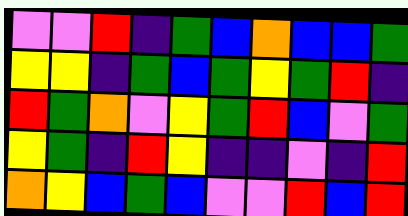[["violet", "violet", "red", "indigo", "green", "blue", "orange", "blue", "blue", "green"], ["yellow", "yellow", "indigo", "green", "blue", "green", "yellow", "green", "red", "indigo"], ["red", "green", "orange", "violet", "yellow", "green", "red", "blue", "violet", "green"], ["yellow", "green", "indigo", "red", "yellow", "indigo", "indigo", "violet", "indigo", "red"], ["orange", "yellow", "blue", "green", "blue", "violet", "violet", "red", "blue", "red"]]